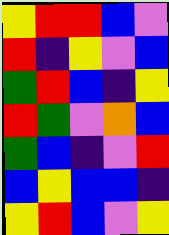[["yellow", "red", "red", "blue", "violet"], ["red", "indigo", "yellow", "violet", "blue"], ["green", "red", "blue", "indigo", "yellow"], ["red", "green", "violet", "orange", "blue"], ["green", "blue", "indigo", "violet", "red"], ["blue", "yellow", "blue", "blue", "indigo"], ["yellow", "red", "blue", "violet", "yellow"]]